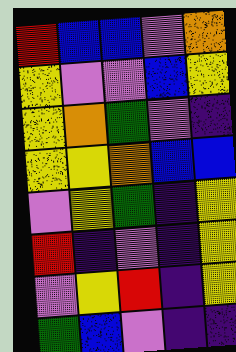[["red", "blue", "blue", "violet", "orange"], ["yellow", "violet", "violet", "blue", "yellow"], ["yellow", "orange", "green", "violet", "indigo"], ["yellow", "yellow", "orange", "blue", "blue"], ["violet", "yellow", "green", "indigo", "yellow"], ["red", "indigo", "violet", "indigo", "yellow"], ["violet", "yellow", "red", "indigo", "yellow"], ["green", "blue", "violet", "indigo", "indigo"]]